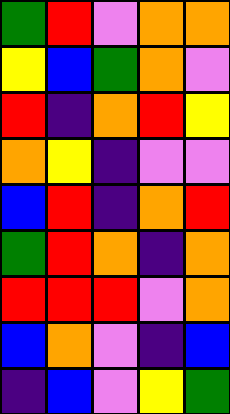[["green", "red", "violet", "orange", "orange"], ["yellow", "blue", "green", "orange", "violet"], ["red", "indigo", "orange", "red", "yellow"], ["orange", "yellow", "indigo", "violet", "violet"], ["blue", "red", "indigo", "orange", "red"], ["green", "red", "orange", "indigo", "orange"], ["red", "red", "red", "violet", "orange"], ["blue", "orange", "violet", "indigo", "blue"], ["indigo", "blue", "violet", "yellow", "green"]]